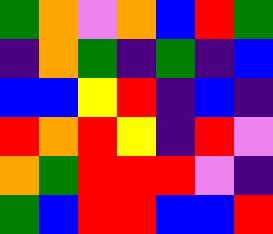[["green", "orange", "violet", "orange", "blue", "red", "green"], ["indigo", "orange", "green", "indigo", "green", "indigo", "blue"], ["blue", "blue", "yellow", "red", "indigo", "blue", "indigo"], ["red", "orange", "red", "yellow", "indigo", "red", "violet"], ["orange", "green", "red", "red", "red", "violet", "indigo"], ["green", "blue", "red", "red", "blue", "blue", "red"]]